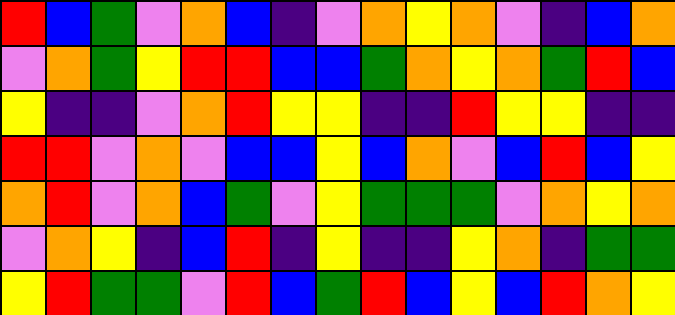[["red", "blue", "green", "violet", "orange", "blue", "indigo", "violet", "orange", "yellow", "orange", "violet", "indigo", "blue", "orange"], ["violet", "orange", "green", "yellow", "red", "red", "blue", "blue", "green", "orange", "yellow", "orange", "green", "red", "blue"], ["yellow", "indigo", "indigo", "violet", "orange", "red", "yellow", "yellow", "indigo", "indigo", "red", "yellow", "yellow", "indigo", "indigo"], ["red", "red", "violet", "orange", "violet", "blue", "blue", "yellow", "blue", "orange", "violet", "blue", "red", "blue", "yellow"], ["orange", "red", "violet", "orange", "blue", "green", "violet", "yellow", "green", "green", "green", "violet", "orange", "yellow", "orange"], ["violet", "orange", "yellow", "indigo", "blue", "red", "indigo", "yellow", "indigo", "indigo", "yellow", "orange", "indigo", "green", "green"], ["yellow", "red", "green", "green", "violet", "red", "blue", "green", "red", "blue", "yellow", "blue", "red", "orange", "yellow"]]